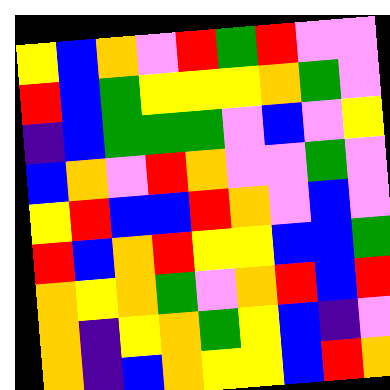[["yellow", "blue", "orange", "violet", "red", "green", "red", "violet", "violet"], ["red", "blue", "green", "yellow", "yellow", "yellow", "orange", "green", "violet"], ["indigo", "blue", "green", "green", "green", "violet", "blue", "violet", "yellow"], ["blue", "orange", "violet", "red", "orange", "violet", "violet", "green", "violet"], ["yellow", "red", "blue", "blue", "red", "orange", "violet", "blue", "violet"], ["red", "blue", "orange", "red", "yellow", "yellow", "blue", "blue", "green"], ["orange", "yellow", "orange", "green", "violet", "orange", "red", "blue", "red"], ["orange", "indigo", "yellow", "orange", "green", "yellow", "blue", "indigo", "violet"], ["orange", "indigo", "blue", "orange", "yellow", "yellow", "blue", "red", "orange"]]